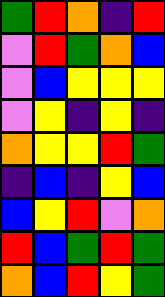[["green", "red", "orange", "indigo", "red"], ["violet", "red", "green", "orange", "blue"], ["violet", "blue", "yellow", "yellow", "yellow"], ["violet", "yellow", "indigo", "yellow", "indigo"], ["orange", "yellow", "yellow", "red", "green"], ["indigo", "blue", "indigo", "yellow", "blue"], ["blue", "yellow", "red", "violet", "orange"], ["red", "blue", "green", "red", "green"], ["orange", "blue", "red", "yellow", "green"]]